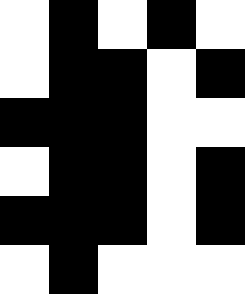[["white", "black", "white", "black", "white"], ["white", "black", "black", "white", "black"], ["black", "black", "black", "white", "white"], ["white", "black", "black", "white", "black"], ["black", "black", "black", "white", "black"], ["white", "black", "white", "white", "white"]]